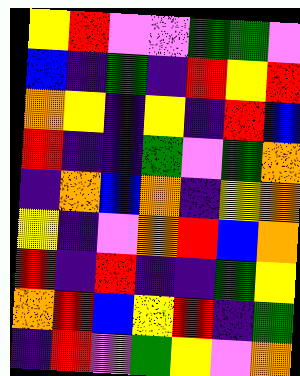[["yellow", "red", "violet", "violet", "green", "green", "violet"], ["blue", "indigo", "green", "indigo", "red", "yellow", "red"], ["orange", "yellow", "indigo", "yellow", "indigo", "red", "blue"], ["red", "indigo", "indigo", "green", "violet", "green", "orange"], ["indigo", "orange", "blue", "orange", "indigo", "yellow", "orange"], ["yellow", "indigo", "violet", "orange", "red", "blue", "orange"], ["red", "indigo", "red", "indigo", "indigo", "green", "yellow"], ["orange", "red", "blue", "yellow", "red", "indigo", "green"], ["indigo", "red", "violet", "green", "yellow", "violet", "orange"]]